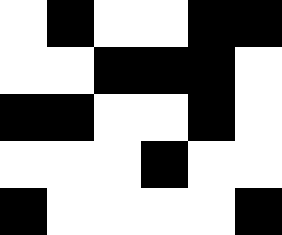[["white", "black", "white", "white", "black", "black"], ["white", "white", "black", "black", "black", "white"], ["black", "black", "white", "white", "black", "white"], ["white", "white", "white", "black", "white", "white"], ["black", "white", "white", "white", "white", "black"]]